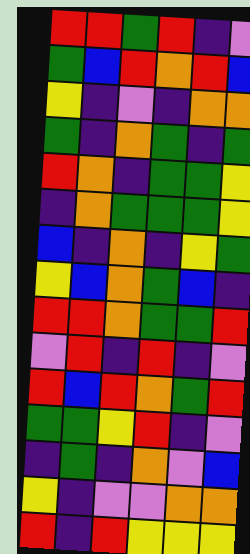[["red", "red", "green", "red", "indigo", "violet"], ["green", "blue", "red", "orange", "red", "blue"], ["yellow", "indigo", "violet", "indigo", "orange", "orange"], ["green", "indigo", "orange", "green", "indigo", "green"], ["red", "orange", "indigo", "green", "green", "yellow"], ["indigo", "orange", "green", "green", "green", "yellow"], ["blue", "indigo", "orange", "indigo", "yellow", "green"], ["yellow", "blue", "orange", "green", "blue", "indigo"], ["red", "red", "orange", "green", "green", "red"], ["violet", "red", "indigo", "red", "indigo", "violet"], ["red", "blue", "red", "orange", "green", "red"], ["green", "green", "yellow", "red", "indigo", "violet"], ["indigo", "green", "indigo", "orange", "violet", "blue"], ["yellow", "indigo", "violet", "violet", "orange", "orange"], ["red", "indigo", "red", "yellow", "yellow", "yellow"]]